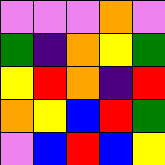[["violet", "violet", "violet", "orange", "violet"], ["green", "indigo", "orange", "yellow", "green"], ["yellow", "red", "orange", "indigo", "red"], ["orange", "yellow", "blue", "red", "green"], ["violet", "blue", "red", "blue", "yellow"]]